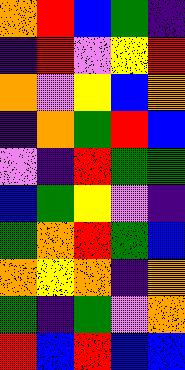[["orange", "red", "blue", "green", "indigo"], ["indigo", "red", "violet", "yellow", "red"], ["orange", "violet", "yellow", "blue", "orange"], ["indigo", "orange", "green", "red", "blue"], ["violet", "indigo", "red", "green", "green"], ["blue", "green", "yellow", "violet", "indigo"], ["green", "orange", "red", "green", "blue"], ["orange", "yellow", "orange", "indigo", "orange"], ["green", "indigo", "green", "violet", "orange"], ["red", "blue", "red", "blue", "blue"]]